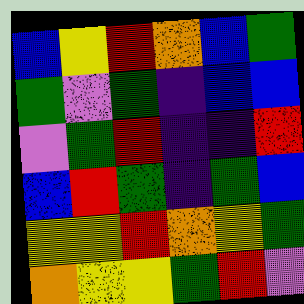[["blue", "yellow", "red", "orange", "blue", "green"], ["green", "violet", "green", "indigo", "blue", "blue"], ["violet", "green", "red", "indigo", "indigo", "red"], ["blue", "red", "green", "indigo", "green", "blue"], ["yellow", "yellow", "red", "orange", "yellow", "green"], ["orange", "yellow", "yellow", "green", "red", "violet"]]